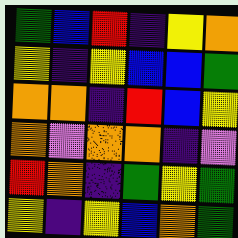[["green", "blue", "red", "indigo", "yellow", "orange"], ["yellow", "indigo", "yellow", "blue", "blue", "green"], ["orange", "orange", "indigo", "red", "blue", "yellow"], ["orange", "violet", "orange", "orange", "indigo", "violet"], ["red", "orange", "indigo", "green", "yellow", "green"], ["yellow", "indigo", "yellow", "blue", "orange", "green"]]